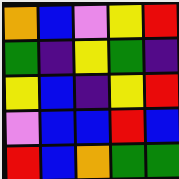[["orange", "blue", "violet", "yellow", "red"], ["green", "indigo", "yellow", "green", "indigo"], ["yellow", "blue", "indigo", "yellow", "red"], ["violet", "blue", "blue", "red", "blue"], ["red", "blue", "orange", "green", "green"]]